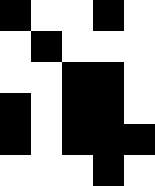[["black", "white", "white", "black", "white"], ["white", "black", "white", "white", "white"], ["white", "white", "black", "black", "white"], ["black", "white", "black", "black", "white"], ["black", "white", "black", "black", "black"], ["white", "white", "white", "black", "white"]]